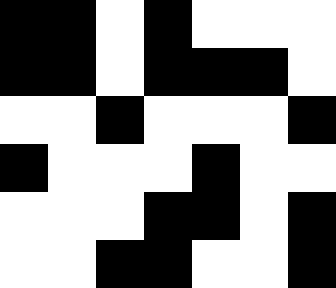[["black", "black", "white", "black", "white", "white", "white"], ["black", "black", "white", "black", "black", "black", "white"], ["white", "white", "black", "white", "white", "white", "black"], ["black", "white", "white", "white", "black", "white", "white"], ["white", "white", "white", "black", "black", "white", "black"], ["white", "white", "black", "black", "white", "white", "black"]]